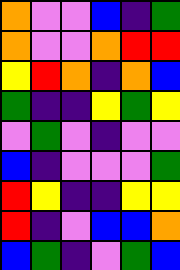[["orange", "violet", "violet", "blue", "indigo", "green"], ["orange", "violet", "violet", "orange", "red", "red"], ["yellow", "red", "orange", "indigo", "orange", "blue"], ["green", "indigo", "indigo", "yellow", "green", "yellow"], ["violet", "green", "violet", "indigo", "violet", "violet"], ["blue", "indigo", "violet", "violet", "violet", "green"], ["red", "yellow", "indigo", "indigo", "yellow", "yellow"], ["red", "indigo", "violet", "blue", "blue", "orange"], ["blue", "green", "indigo", "violet", "green", "blue"]]